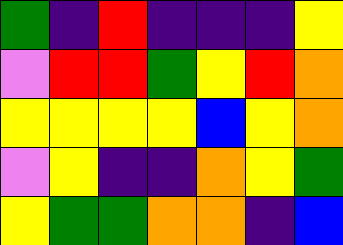[["green", "indigo", "red", "indigo", "indigo", "indigo", "yellow"], ["violet", "red", "red", "green", "yellow", "red", "orange"], ["yellow", "yellow", "yellow", "yellow", "blue", "yellow", "orange"], ["violet", "yellow", "indigo", "indigo", "orange", "yellow", "green"], ["yellow", "green", "green", "orange", "orange", "indigo", "blue"]]